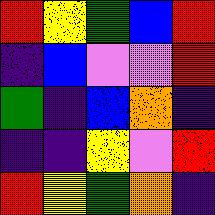[["red", "yellow", "green", "blue", "red"], ["indigo", "blue", "violet", "violet", "red"], ["green", "indigo", "blue", "orange", "indigo"], ["indigo", "indigo", "yellow", "violet", "red"], ["red", "yellow", "green", "orange", "indigo"]]